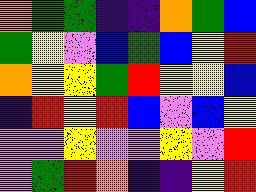[["orange", "green", "green", "indigo", "indigo", "orange", "green", "blue"], ["green", "yellow", "violet", "blue", "green", "blue", "yellow", "red"], ["orange", "yellow", "yellow", "green", "red", "yellow", "yellow", "blue"], ["indigo", "red", "yellow", "red", "blue", "violet", "blue", "yellow"], ["violet", "violet", "yellow", "violet", "violet", "yellow", "violet", "red"], ["violet", "green", "red", "orange", "indigo", "indigo", "yellow", "red"]]